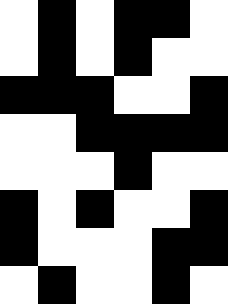[["white", "black", "white", "black", "black", "white"], ["white", "black", "white", "black", "white", "white"], ["black", "black", "black", "white", "white", "black"], ["white", "white", "black", "black", "black", "black"], ["white", "white", "white", "black", "white", "white"], ["black", "white", "black", "white", "white", "black"], ["black", "white", "white", "white", "black", "black"], ["white", "black", "white", "white", "black", "white"]]